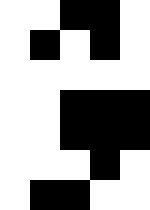[["white", "white", "black", "black", "white"], ["white", "black", "white", "black", "white"], ["white", "white", "white", "white", "white"], ["white", "white", "black", "black", "black"], ["white", "white", "black", "black", "black"], ["white", "white", "white", "black", "white"], ["white", "black", "black", "white", "white"]]